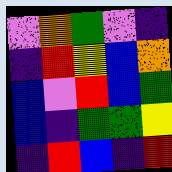[["violet", "orange", "green", "violet", "indigo"], ["indigo", "red", "yellow", "blue", "orange"], ["blue", "violet", "red", "blue", "green"], ["blue", "indigo", "green", "green", "yellow"], ["indigo", "red", "blue", "indigo", "red"]]